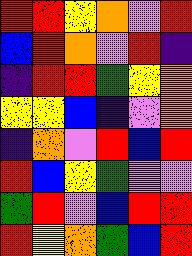[["red", "red", "yellow", "orange", "violet", "red"], ["blue", "red", "orange", "violet", "red", "indigo"], ["indigo", "red", "red", "green", "yellow", "orange"], ["yellow", "yellow", "blue", "indigo", "violet", "orange"], ["indigo", "orange", "violet", "red", "blue", "red"], ["red", "blue", "yellow", "green", "violet", "violet"], ["green", "red", "violet", "blue", "red", "red"], ["red", "yellow", "orange", "green", "blue", "red"]]